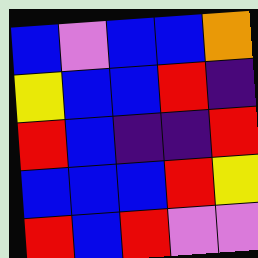[["blue", "violet", "blue", "blue", "orange"], ["yellow", "blue", "blue", "red", "indigo"], ["red", "blue", "indigo", "indigo", "red"], ["blue", "blue", "blue", "red", "yellow"], ["red", "blue", "red", "violet", "violet"]]